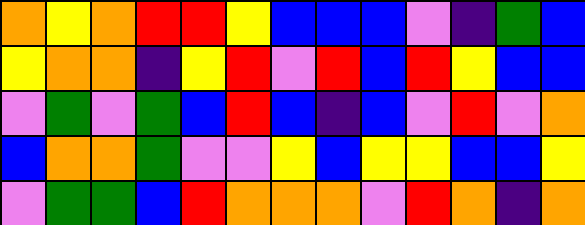[["orange", "yellow", "orange", "red", "red", "yellow", "blue", "blue", "blue", "violet", "indigo", "green", "blue"], ["yellow", "orange", "orange", "indigo", "yellow", "red", "violet", "red", "blue", "red", "yellow", "blue", "blue"], ["violet", "green", "violet", "green", "blue", "red", "blue", "indigo", "blue", "violet", "red", "violet", "orange"], ["blue", "orange", "orange", "green", "violet", "violet", "yellow", "blue", "yellow", "yellow", "blue", "blue", "yellow"], ["violet", "green", "green", "blue", "red", "orange", "orange", "orange", "violet", "red", "orange", "indigo", "orange"]]